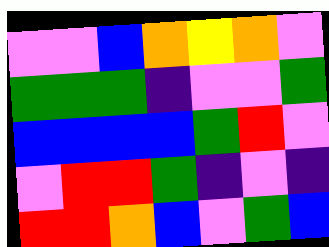[["violet", "violet", "blue", "orange", "yellow", "orange", "violet"], ["green", "green", "green", "indigo", "violet", "violet", "green"], ["blue", "blue", "blue", "blue", "green", "red", "violet"], ["violet", "red", "red", "green", "indigo", "violet", "indigo"], ["red", "red", "orange", "blue", "violet", "green", "blue"]]